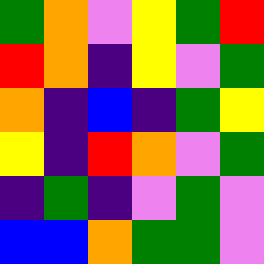[["green", "orange", "violet", "yellow", "green", "red"], ["red", "orange", "indigo", "yellow", "violet", "green"], ["orange", "indigo", "blue", "indigo", "green", "yellow"], ["yellow", "indigo", "red", "orange", "violet", "green"], ["indigo", "green", "indigo", "violet", "green", "violet"], ["blue", "blue", "orange", "green", "green", "violet"]]